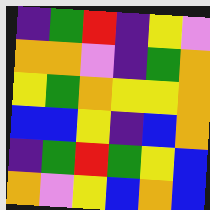[["indigo", "green", "red", "indigo", "yellow", "violet"], ["orange", "orange", "violet", "indigo", "green", "orange"], ["yellow", "green", "orange", "yellow", "yellow", "orange"], ["blue", "blue", "yellow", "indigo", "blue", "orange"], ["indigo", "green", "red", "green", "yellow", "blue"], ["orange", "violet", "yellow", "blue", "orange", "blue"]]